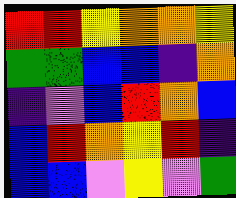[["red", "red", "yellow", "orange", "orange", "yellow"], ["green", "green", "blue", "blue", "indigo", "orange"], ["indigo", "violet", "blue", "red", "orange", "blue"], ["blue", "red", "orange", "yellow", "red", "indigo"], ["blue", "blue", "violet", "yellow", "violet", "green"]]